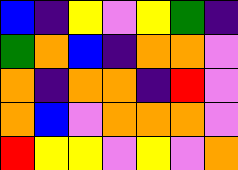[["blue", "indigo", "yellow", "violet", "yellow", "green", "indigo"], ["green", "orange", "blue", "indigo", "orange", "orange", "violet"], ["orange", "indigo", "orange", "orange", "indigo", "red", "violet"], ["orange", "blue", "violet", "orange", "orange", "orange", "violet"], ["red", "yellow", "yellow", "violet", "yellow", "violet", "orange"]]